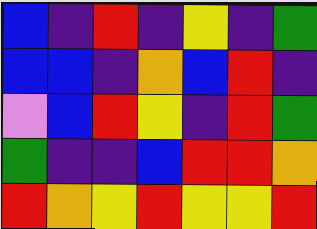[["blue", "indigo", "red", "indigo", "yellow", "indigo", "green"], ["blue", "blue", "indigo", "orange", "blue", "red", "indigo"], ["violet", "blue", "red", "yellow", "indigo", "red", "green"], ["green", "indigo", "indigo", "blue", "red", "red", "orange"], ["red", "orange", "yellow", "red", "yellow", "yellow", "red"]]